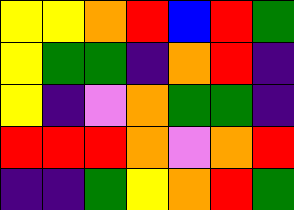[["yellow", "yellow", "orange", "red", "blue", "red", "green"], ["yellow", "green", "green", "indigo", "orange", "red", "indigo"], ["yellow", "indigo", "violet", "orange", "green", "green", "indigo"], ["red", "red", "red", "orange", "violet", "orange", "red"], ["indigo", "indigo", "green", "yellow", "orange", "red", "green"]]